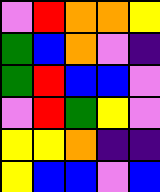[["violet", "red", "orange", "orange", "yellow"], ["green", "blue", "orange", "violet", "indigo"], ["green", "red", "blue", "blue", "violet"], ["violet", "red", "green", "yellow", "violet"], ["yellow", "yellow", "orange", "indigo", "indigo"], ["yellow", "blue", "blue", "violet", "blue"]]